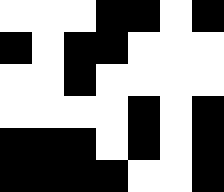[["white", "white", "white", "black", "black", "white", "black"], ["black", "white", "black", "black", "white", "white", "white"], ["white", "white", "black", "white", "white", "white", "white"], ["white", "white", "white", "white", "black", "white", "black"], ["black", "black", "black", "white", "black", "white", "black"], ["black", "black", "black", "black", "white", "white", "black"]]